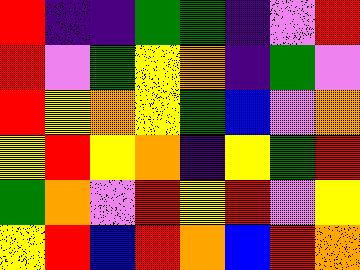[["red", "indigo", "indigo", "green", "green", "indigo", "violet", "red"], ["red", "violet", "green", "yellow", "orange", "indigo", "green", "violet"], ["red", "yellow", "orange", "yellow", "green", "blue", "violet", "orange"], ["yellow", "red", "yellow", "orange", "indigo", "yellow", "green", "red"], ["green", "orange", "violet", "red", "yellow", "red", "violet", "yellow"], ["yellow", "red", "blue", "red", "orange", "blue", "red", "orange"]]